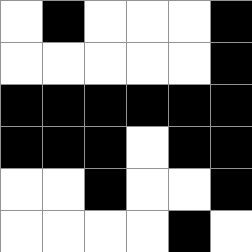[["white", "black", "white", "white", "white", "black"], ["white", "white", "white", "white", "white", "black"], ["black", "black", "black", "black", "black", "black"], ["black", "black", "black", "white", "black", "black"], ["white", "white", "black", "white", "white", "black"], ["white", "white", "white", "white", "black", "white"]]